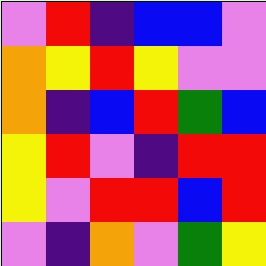[["violet", "red", "indigo", "blue", "blue", "violet"], ["orange", "yellow", "red", "yellow", "violet", "violet"], ["orange", "indigo", "blue", "red", "green", "blue"], ["yellow", "red", "violet", "indigo", "red", "red"], ["yellow", "violet", "red", "red", "blue", "red"], ["violet", "indigo", "orange", "violet", "green", "yellow"]]